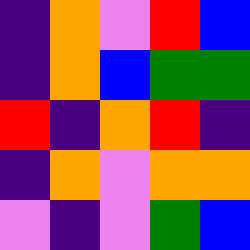[["indigo", "orange", "violet", "red", "blue"], ["indigo", "orange", "blue", "green", "green"], ["red", "indigo", "orange", "red", "indigo"], ["indigo", "orange", "violet", "orange", "orange"], ["violet", "indigo", "violet", "green", "blue"]]